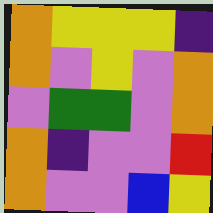[["orange", "yellow", "yellow", "yellow", "indigo"], ["orange", "violet", "yellow", "violet", "orange"], ["violet", "green", "green", "violet", "orange"], ["orange", "indigo", "violet", "violet", "red"], ["orange", "violet", "violet", "blue", "yellow"]]